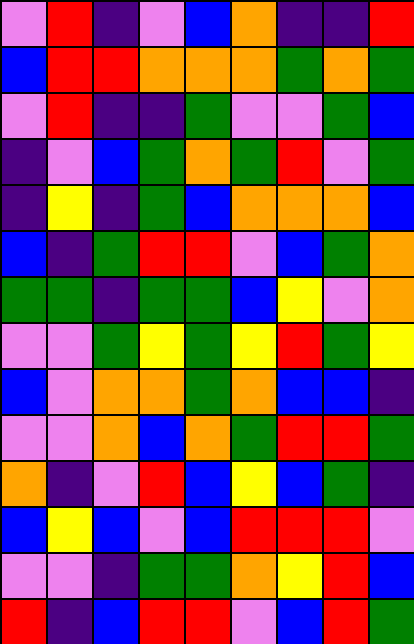[["violet", "red", "indigo", "violet", "blue", "orange", "indigo", "indigo", "red"], ["blue", "red", "red", "orange", "orange", "orange", "green", "orange", "green"], ["violet", "red", "indigo", "indigo", "green", "violet", "violet", "green", "blue"], ["indigo", "violet", "blue", "green", "orange", "green", "red", "violet", "green"], ["indigo", "yellow", "indigo", "green", "blue", "orange", "orange", "orange", "blue"], ["blue", "indigo", "green", "red", "red", "violet", "blue", "green", "orange"], ["green", "green", "indigo", "green", "green", "blue", "yellow", "violet", "orange"], ["violet", "violet", "green", "yellow", "green", "yellow", "red", "green", "yellow"], ["blue", "violet", "orange", "orange", "green", "orange", "blue", "blue", "indigo"], ["violet", "violet", "orange", "blue", "orange", "green", "red", "red", "green"], ["orange", "indigo", "violet", "red", "blue", "yellow", "blue", "green", "indigo"], ["blue", "yellow", "blue", "violet", "blue", "red", "red", "red", "violet"], ["violet", "violet", "indigo", "green", "green", "orange", "yellow", "red", "blue"], ["red", "indigo", "blue", "red", "red", "violet", "blue", "red", "green"]]